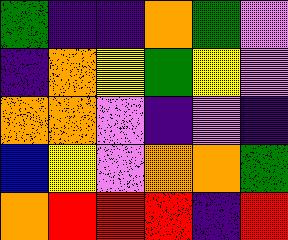[["green", "indigo", "indigo", "orange", "green", "violet"], ["indigo", "orange", "yellow", "green", "yellow", "violet"], ["orange", "orange", "violet", "indigo", "violet", "indigo"], ["blue", "yellow", "violet", "orange", "orange", "green"], ["orange", "red", "red", "red", "indigo", "red"]]